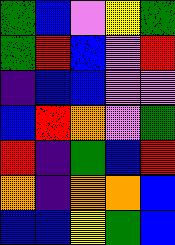[["green", "blue", "violet", "yellow", "green"], ["green", "red", "blue", "violet", "red"], ["indigo", "blue", "blue", "violet", "violet"], ["blue", "red", "orange", "violet", "green"], ["red", "indigo", "green", "blue", "red"], ["orange", "indigo", "orange", "orange", "blue"], ["blue", "blue", "yellow", "green", "blue"]]